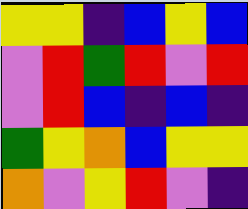[["yellow", "yellow", "indigo", "blue", "yellow", "blue"], ["violet", "red", "green", "red", "violet", "red"], ["violet", "red", "blue", "indigo", "blue", "indigo"], ["green", "yellow", "orange", "blue", "yellow", "yellow"], ["orange", "violet", "yellow", "red", "violet", "indigo"]]